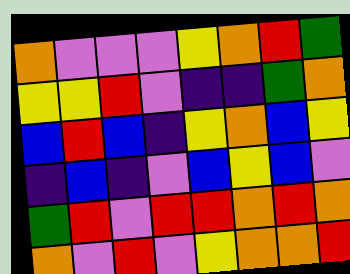[["orange", "violet", "violet", "violet", "yellow", "orange", "red", "green"], ["yellow", "yellow", "red", "violet", "indigo", "indigo", "green", "orange"], ["blue", "red", "blue", "indigo", "yellow", "orange", "blue", "yellow"], ["indigo", "blue", "indigo", "violet", "blue", "yellow", "blue", "violet"], ["green", "red", "violet", "red", "red", "orange", "red", "orange"], ["orange", "violet", "red", "violet", "yellow", "orange", "orange", "red"]]